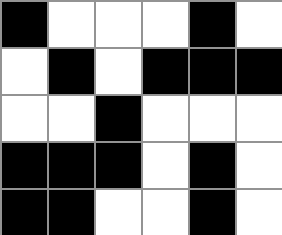[["black", "white", "white", "white", "black", "white"], ["white", "black", "white", "black", "black", "black"], ["white", "white", "black", "white", "white", "white"], ["black", "black", "black", "white", "black", "white"], ["black", "black", "white", "white", "black", "white"]]